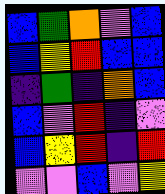[["blue", "green", "orange", "violet", "blue"], ["blue", "yellow", "red", "blue", "blue"], ["indigo", "green", "indigo", "orange", "blue"], ["blue", "violet", "red", "indigo", "violet"], ["blue", "yellow", "red", "indigo", "red"], ["violet", "violet", "blue", "violet", "yellow"]]